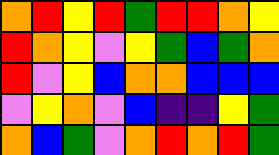[["orange", "red", "yellow", "red", "green", "red", "red", "orange", "yellow"], ["red", "orange", "yellow", "violet", "yellow", "green", "blue", "green", "orange"], ["red", "violet", "yellow", "blue", "orange", "orange", "blue", "blue", "blue"], ["violet", "yellow", "orange", "violet", "blue", "indigo", "indigo", "yellow", "green"], ["orange", "blue", "green", "violet", "orange", "red", "orange", "red", "green"]]